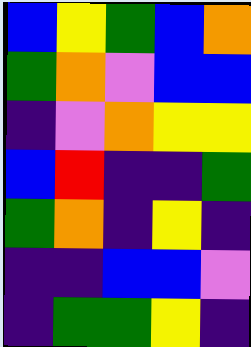[["blue", "yellow", "green", "blue", "orange"], ["green", "orange", "violet", "blue", "blue"], ["indigo", "violet", "orange", "yellow", "yellow"], ["blue", "red", "indigo", "indigo", "green"], ["green", "orange", "indigo", "yellow", "indigo"], ["indigo", "indigo", "blue", "blue", "violet"], ["indigo", "green", "green", "yellow", "indigo"]]